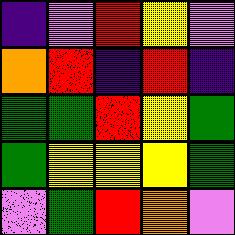[["indigo", "violet", "red", "yellow", "violet"], ["orange", "red", "indigo", "red", "indigo"], ["green", "green", "red", "yellow", "green"], ["green", "yellow", "yellow", "yellow", "green"], ["violet", "green", "red", "orange", "violet"]]